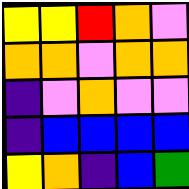[["yellow", "yellow", "red", "orange", "violet"], ["orange", "orange", "violet", "orange", "orange"], ["indigo", "violet", "orange", "violet", "violet"], ["indigo", "blue", "blue", "blue", "blue"], ["yellow", "orange", "indigo", "blue", "green"]]